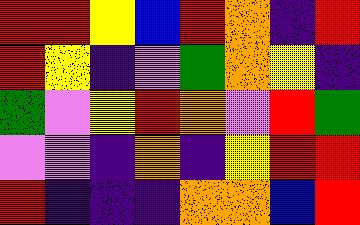[["red", "red", "yellow", "blue", "red", "orange", "indigo", "red"], ["red", "yellow", "indigo", "violet", "green", "orange", "yellow", "indigo"], ["green", "violet", "yellow", "red", "orange", "violet", "red", "green"], ["violet", "violet", "indigo", "orange", "indigo", "yellow", "red", "red"], ["red", "indigo", "indigo", "indigo", "orange", "orange", "blue", "red"]]